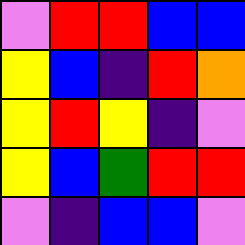[["violet", "red", "red", "blue", "blue"], ["yellow", "blue", "indigo", "red", "orange"], ["yellow", "red", "yellow", "indigo", "violet"], ["yellow", "blue", "green", "red", "red"], ["violet", "indigo", "blue", "blue", "violet"]]